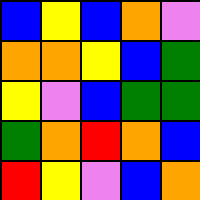[["blue", "yellow", "blue", "orange", "violet"], ["orange", "orange", "yellow", "blue", "green"], ["yellow", "violet", "blue", "green", "green"], ["green", "orange", "red", "orange", "blue"], ["red", "yellow", "violet", "blue", "orange"]]